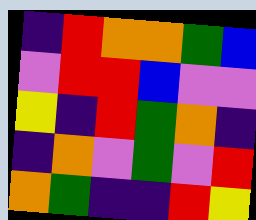[["indigo", "red", "orange", "orange", "green", "blue"], ["violet", "red", "red", "blue", "violet", "violet"], ["yellow", "indigo", "red", "green", "orange", "indigo"], ["indigo", "orange", "violet", "green", "violet", "red"], ["orange", "green", "indigo", "indigo", "red", "yellow"]]